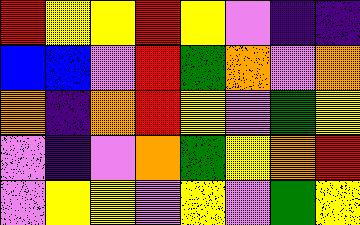[["red", "yellow", "yellow", "red", "yellow", "violet", "indigo", "indigo"], ["blue", "blue", "violet", "red", "green", "orange", "violet", "orange"], ["orange", "indigo", "orange", "red", "yellow", "violet", "green", "yellow"], ["violet", "indigo", "violet", "orange", "green", "yellow", "orange", "red"], ["violet", "yellow", "yellow", "violet", "yellow", "violet", "green", "yellow"]]